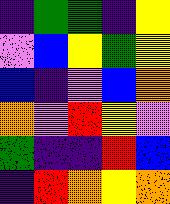[["indigo", "green", "green", "indigo", "yellow"], ["violet", "blue", "yellow", "green", "yellow"], ["blue", "indigo", "violet", "blue", "orange"], ["orange", "violet", "red", "yellow", "violet"], ["green", "indigo", "indigo", "red", "blue"], ["indigo", "red", "orange", "yellow", "orange"]]